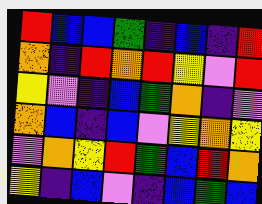[["red", "blue", "blue", "green", "indigo", "blue", "indigo", "red"], ["orange", "indigo", "red", "orange", "red", "yellow", "violet", "red"], ["yellow", "violet", "indigo", "blue", "green", "orange", "indigo", "violet"], ["orange", "blue", "indigo", "blue", "violet", "yellow", "orange", "yellow"], ["violet", "orange", "yellow", "red", "green", "blue", "red", "orange"], ["yellow", "indigo", "blue", "violet", "indigo", "blue", "green", "blue"]]